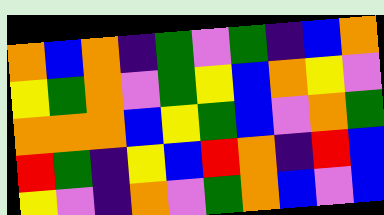[["orange", "blue", "orange", "indigo", "green", "violet", "green", "indigo", "blue", "orange"], ["yellow", "green", "orange", "violet", "green", "yellow", "blue", "orange", "yellow", "violet"], ["orange", "orange", "orange", "blue", "yellow", "green", "blue", "violet", "orange", "green"], ["red", "green", "indigo", "yellow", "blue", "red", "orange", "indigo", "red", "blue"], ["yellow", "violet", "indigo", "orange", "violet", "green", "orange", "blue", "violet", "blue"]]